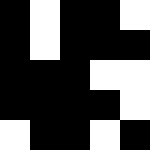[["black", "white", "black", "black", "white"], ["black", "white", "black", "black", "black"], ["black", "black", "black", "white", "white"], ["black", "black", "black", "black", "white"], ["white", "black", "black", "white", "black"]]